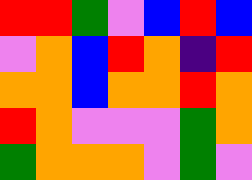[["red", "red", "green", "violet", "blue", "red", "blue"], ["violet", "orange", "blue", "red", "orange", "indigo", "red"], ["orange", "orange", "blue", "orange", "orange", "red", "orange"], ["red", "orange", "violet", "violet", "violet", "green", "orange"], ["green", "orange", "orange", "orange", "violet", "green", "violet"]]